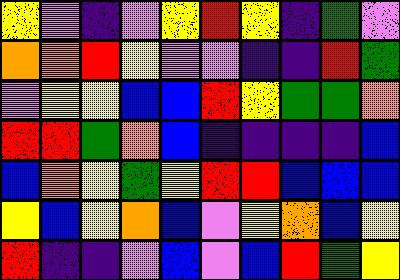[["yellow", "violet", "indigo", "violet", "yellow", "red", "yellow", "indigo", "green", "violet"], ["orange", "orange", "red", "yellow", "violet", "violet", "indigo", "indigo", "red", "green"], ["violet", "yellow", "yellow", "blue", "blue", "red", "yellow", "green", "green", "orange"], ["red", "red", "green", "orange", "blue", "indigo", "indigo", "indigo", "indigo", "blue"], ["blue", "orange", "yellow", "green", "yellow", "red", "red", "blue", "blue", "blue"], ["yellow", "blue", "yellow", "orange", "blue", "violet", "yellow", "orange", "blue", "yellow"], ["red", "indigo", "indigo", "violet", "blue", "violet", "blue", "red", "green", "yellow"]]